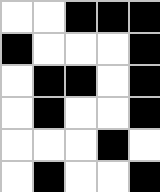[["white", "white", "black", "black", "black"], ["black", "white", "white", "white", "black"], ["white", "black", "black", "white", "black"], ["white", "black", "white", "white", "black"], ["white", "white", "white", "black", "white"], ["white", "black", "white", "white", "black"]]